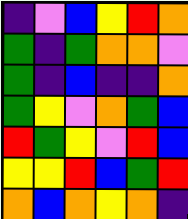[["indigo", "violet", "blue", "yellow", "red", "orange"], ["green", "indigo", "green", "orange", "orange", "violet"], ["green", "indigo", "blue", "indigo", "indigo", "orange"], ["green", "yellow", "violet", "orange", "green", "blue"], ["red", "green", "yellow", "violet", "red", "blue"], ["yellow", "yellow", "red", "blue", "green", "red"], ["orange", "blue", "orange", "yellow", "orange", "indigo"]]